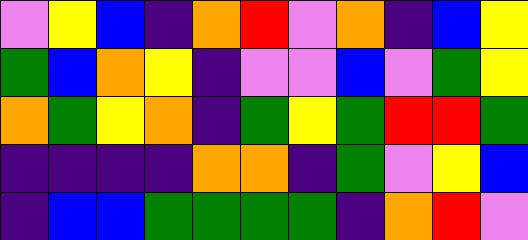[["violet", "yellow", "blue", "indigo", "orange", "red", "violet", "orange", "indigo", "blue", "yellow"], ["green", "blue", "orange", "yellow", "indigo", "violet", "violet", "blue", "violet", "green", "yellow"], ["orange", "green", "yellow", "orange", "indigo", "green", "yellow", "green", "red", "red", "green"], ["indigo", "indigo", "indigo", "indigo", "orange", "orange", "indigo", "green", "violet", "yellow", "blue"], ["indigo", "blue", "blue", "green", "green", "green", "green", "indigo", "orange", "red", "violet"]]